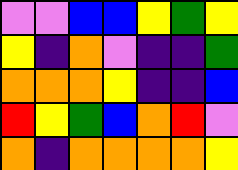[["violet", "violet", "blue", "blue", "yellow", "green", "yellow"], ["yellow", "indigo", "orange", "violet", "indigo", "indigo", "green"], ["orange", "orange", "orange", "yellow", "indigo", "indigo", "blue"], ["red", "yellow", "green", "blue", "orange", "red", "violet"], ["orange", "indigo", "orange", "orange", "orange", "orange", "yellow"]]